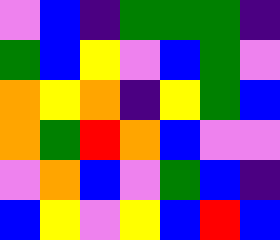[["violet", "blue", "indigo", "green", "green", "green", "indigo"], ["green", "blue", "yellow", "violet", "blue", "green", "violet"], ["orange", "yellow", "orange", "indigo", "yellow", "green", "blue"], ["orange", "green", "red", "orange", "blue", "violet", "violet"], ["violet", "orange", "blue", "violet", "green", "blue", "indigo"], ["blue", "yellow", "violet", "yellow", "blue", "red", "blue"]]